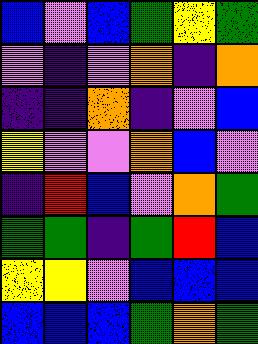[["blue", "violet", "blue", "green", "yellow", "green"], ["violet", "indigo", "violet", "orange", "indigo", "orange"], ["indigo", "indigo", "orange", "indigo", "violet", "blue"], ["yellow", "violet", "violet", "orange", "blue", "violet"], ["indigo", "red", "blue", "violet", "orange", "green"], ["green", "green", "indigo", "green", "red", "blue"], ["yellow", "yellow", "violet", "blue", "blue", "blue"], ["blue", "blue", "blue", "green", "orange", "green"]]